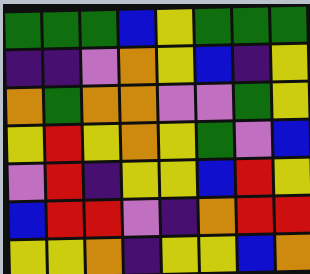[["green", "green", "green", "blue", "yellow", "green", "green", "green"], ["indigo", "indigo", "violet", "orange", "yellow", "blue", "indigo", "yellow"], ["orange", "green", "orange", "orange", "violet", "violet", "green", "yellow"], ["yellow", "red", "yellow", "orange", "yellow", "green", "violet", "blue"], ["violet", "red", "indigo", "yellow", "yellow", "blue", "red", "yellow"], ["blue", "red", "red", "violet", "indigo", "orange", "red", "red"], ["yellow", "yellow", "orange", "indigo", "yellow", "yellow", "blue", "orange"]]